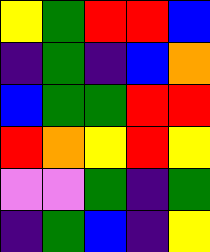[["yellow", "green", "red", "red", "blue"], ["indigo", "green", "indigo", "blue", "orange"], ["blue", "green", "green", "red", "red"], ["red", "orange", "yellow", "red", "yellow"], ["violet", "violet", "green", "indigo", "green"], ["indigo", "green", "blue", "indigo", "yellow"]]